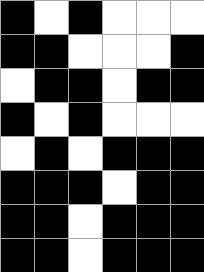[["black", "white", "black", "white", "white", "white"], ["black", "black", "white", "white", "white", "black"], ["white", "black", "black", "white", "black", "black"], ["black", "white", "black", "white", "white", "white"], ["white", "black", "white", "black", "black", "black"], ["black", "black", "black", "white", "black", "black"], ["black", "black", "white", "black", "black", "black"], ["black", "black", "white", "black", "black", "black"]]